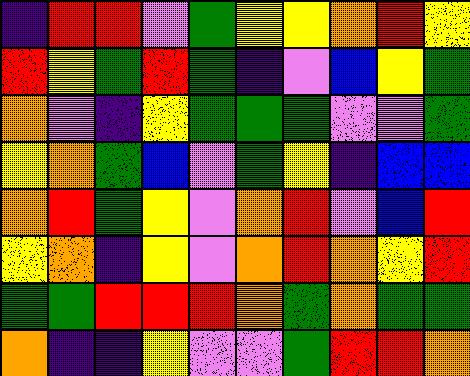[["indigo", "red", "red", "violet", "green", "yellow", "yellow", "orange", "red", "yellow"], ["red", "yellow", "green", "red", "green", "indigo", "violet", "blue", "yellow", "green"], ["orange", "violet", "indigo", "yellow", "green", "green", "green", "violet", "violet", "green"], ["yellow", "orange", "green", "blue", "violet", "green", "yellow", "indigo", "blue", "blue"], ["orange", "red", "green", "yellow", "violet", "orange", "red", "violet", "blue", "red"], ["yellow", "orange", "indigo", "yellow", "violet", "orange", "red", "orange", "yellow", "red"], ["green", "green", "red", "red", "red", "orange", "green", "orange", "green", "green"], ["orange", "indigo", "indigo", "yellow", "violet", "violet", "green", "red", "red", "orange"]]